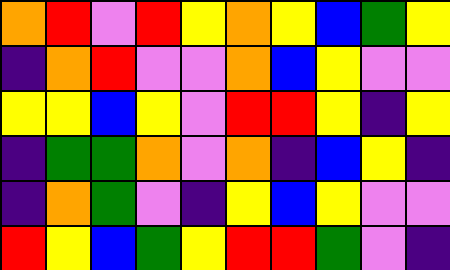[["orange", "red", "violet", "red", "yellow", "orange", "yellow", "blue", "green", "yellow"], ["indigo", "orange", "red", "violet", "violet", "orange", "blue", "yellow", "violet", "violet"], ["yellow", "yellow", "blue", "yellow", "violet", "red", "red", "yellow", "indigo", "yellow"], ["indigo", "green", "green", "orange", "violet", "orange", "indigo", "blue", "yellow", "indigo"], ["indigo", "orange", "green", "violet", "indigo", "yellow", "blue", "yellow", "violet", "violet"], ["red", "yellow", "blue", "green", "yellow", "red", "red", "green", "violet", "indigo"]]